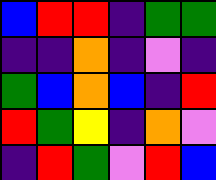[["blue", "red", "red", "indigo", "green", "green"], ["indigo", "indigo", "orange", "indigo", "violet", "indigo"], ["green", "blue", "orange", "blue", "indigo", "red"], ["red", "green", "yellow", "indigo", "orange", "violet"], ["indigo", "red", "green", "violet", "red", "blue"]]